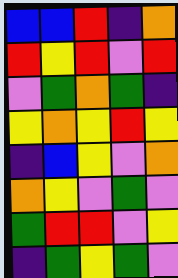[["blue", "blue", "red", "indigo", "orange"], ["red", "yellow", "red", "violet", "red"], ["violet", "green", "orange", "green", "indigo"], ["yellow", "orange", "yellow", "red", "yellow"], ["indigo", "blue", "yellow", "violet", "orange"], ["orange", "yellow", "violet", "green", "violet"], ["green", "red", "red", "violet", "yellow"], ["indigo", "green", "yellow", "green", "violet"]]